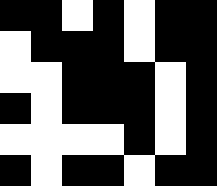[["black", "black", "white", "black", "white", "black", "black"], ["white", "black", "black", "black", "white", "black", "black"], ["white", "white", "black", "black", "black", "white", "black"], ["black", "white", "black", "black", "black", "white", "black"], ["white", "white", "white", "white", "black", "white", "black"], ["black", "white", "black", "black", "white", "black", "black"]]